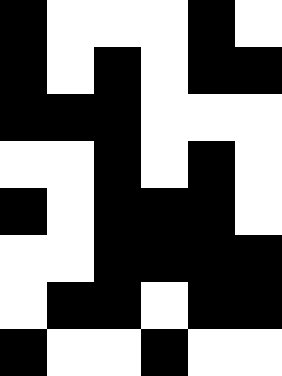[["black", "white", "white", "white", "black", "white"], ["black", "white", "black", "white", "black", "black"], ["black", "black", "black", "white", "white", "white"], ["white", "white", "black", "white", "black", "white"], ["black", "white", "black", "black", "black", "white"], ["white", "white", "black", "black", "black", "black"], ["white", "black", "black", "white", "black", "black"], ["black", "white", "white", "black", "white", "white"]]